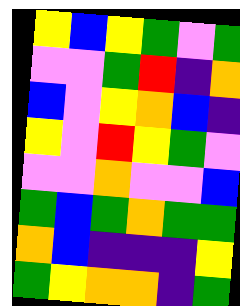[["yellow", "blue", "yellow", "green", "violet", "green"], ["violet", "violet", "green", "red", "indigo", "orange"], ["blue", "violet", "yellow", "orange", "blue", "indigo"], ["yellow", "violet", "red", "yellow", "green", "violet"], ["violet", "violet", "orange", "violet", "violet", "blue"], ["green", "blue", "green", "orange", "green", "green"], ["orange", "blue", "indigo", "indigo", "indigo", "yellow"], ["green", "yellow", "orange", "orange", "indigo", "green"]]